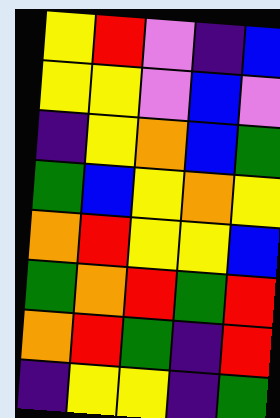[["yellow", "red", "violet", "indigo", "blue"], ["yellow", "yellow", "violet", "blue", "violet"], ["indigo", "yellow", "orange", "blue", "green"], ["green", "blue", "yellow", "orange", "yellow"], ["orange", "red", "yellow", "yellow", "blue"], ["green", "orange", "red", "green", "red"], ["orange", "red", "green", "indigo", "red"], ["indigo", "yellow", "yellow", "indigo", "green"]]